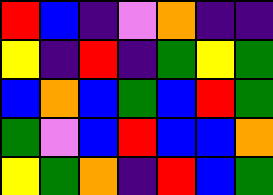[["red", "blue", "indigo", "violet", "orange", "indigo", "indigo"], ["yellow", "indigo", "red", "indigo", "green", "yellow", "green"], ["blue", "orange", "blue", "green", "blue", "red", "green"], ["green", "violet", "blue", "red", "blue", "blue", "orange"], ["yellow", "green", "orange", "indigo", "red", "blue", "green"]]